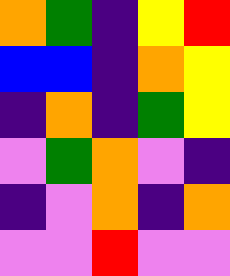[["orange", "green", "indigo", "yellow", "red"], ["blue", "blue", "indigo", "orange", "yellow"], ["indigo", "orange", "indigo", "green", "yellow"], ["violet", "green", "orange", "violet", "indigo"], ["indigo", "violet", "orange", "indigo", "orange"], ["violet", "violet", "red", "violet", "violet"]]